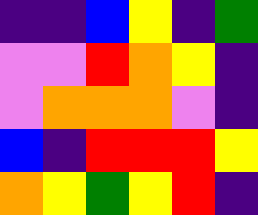[["indigo", "indigo", "blue", "yellow", "indigo", "green"], ["violet", "violet", "red", "orange", "yellow", "indigo"], ["violet", "orange", "orange", "orange", "violet", "indigo"], ["blue", "indigo", "red", "red", "red", "yellow"], ["orange", "yellow", "green", "yellow", "red", "indigo"]]